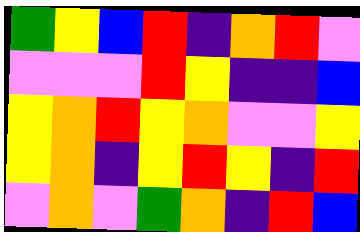[["green", "yellow", "blue", "red", "indigo", "orange", "red", "violet"], ["violet", "violet", "violet", "red", "yellow", "indigo", "indigo", "blue"], ["yellow", "orange", "red", "yellow", "orange", "violet", "violet", "yellow"], ["yellow", "orange", "indigo", "yellow", "red", "yellow", "indigo", "red"], ["violet", "orange", "violet", "green", "orange", "indigo", "red", "blue"]]